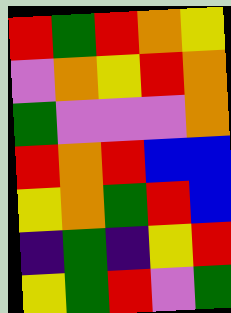[["red", "green", "red", "orange", "yellow"], ["violet", "orange", "yellow", "red", "orange"], ["green", "violet", "violet", "violet", "orange"], ["red", "orange", "red", "blue", "blue"], ["yellow", "orange", "green", "red", "blue"], ["indigo", "green", "indigo", "yellow", "red"], ["yellow", "green", "red", "violet", "green"]]